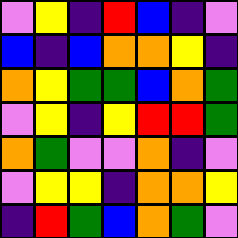[["violet", "yellow", "indigo", "red", "blue", "indigo", "violet"], ["blue", "indigo", "blue", "orange", "orange", "yellow", "indigo"], ["orange", "yellow", "green", "green", "blue", "orange", "green"], ["violet", "yellow", "indigo", "yellow", "red", "red", "green"], ["orange", "green", "violet", "violet", "orange", "indigo", "violet"], ["violet", "yellow", "yellow", "indigo", "orange", "orange", "yellow"], ["indigo", "red", "green", "blue", "orange", "green", "violet"]]